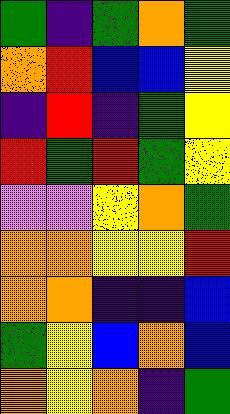[["green", "indigo", "green", "orange", "green"], ["orange", "red", "blue", "blue", "yellow"], ["indigo", "red", "indigo", "green", "yellow"], ["red", "green", "red", "green", "yellow"], ["violet", "violet", "yellow", "orange", "green"], ["orange", "orange", "yellow", "yellow", "red"], ["orange", "orange", "indigo", "indigo", "blue"], ["green", "yellow", "blue", "orange", "blue"], ["orange", "yellow", "orange", "indigo", "green"]]